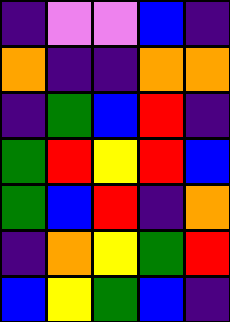[["indigo", "violet", "violet", "blue", "indigo"], ["orange", "indigo", "indigo", "orange", "orange"], ["indigo", "green", "blue", "red", "indigo"], ["green", "red", "yellow", "red", "blue"], ["green", "blue", "red", "indigo", "orange"], ["indigo", "orange", "yellow", "green", "red"], ["blue", "yellow", "green", "blue", "indigo"]]